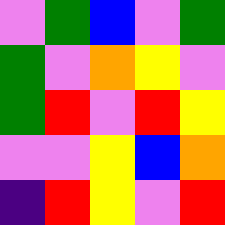[["violet", "green", "blue", "violet", "green"], ["green", "violet", "orange", "yellow", "violet"], ["green", "red", "violet", "red", "yellow"], ["violet", "violet", "yellow", "blue", "orange"], ["indigo", "red", "yellow", "violet", "red"]]